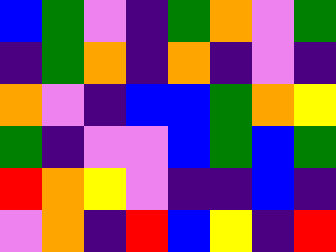[["blue", "green", "violet", "indigo", "green", "orange", "violet", "green"], ["indigo", "green", "orange", "indigo", "orange", "indigo", "violet", "indigo"], ["orange", "violet", "indigo", "blue", "blue", "green", "orange", "yellow"], ["green", "indigo", "violet", "violet", "blue", "green", "blue", "green"], ["red", "orange", "yellow", "violet", "indigo", "indigo", "blue", "indigo"], ["violet", "orange", "indigo", "red", "blue", "yellow", "indigo", "red"]]